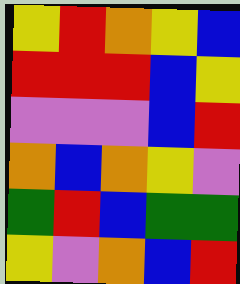[["yellow", "red", "orange", "yellow", "blue"], ["red", "red", "red", "blue", "yellow"], ["violet", "violet", "violet", "blue", "red"], ["orange", "blue", "orange", "yellow", "violet"], ["green", "red", "blue", "green", "green"], ["yellow", "violet", "orange", "blue", "red"]]